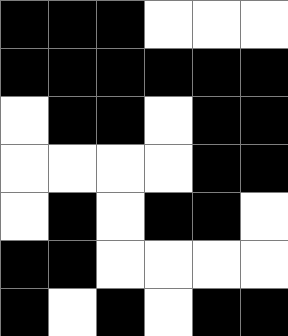[["black", "black", "black", "white", "white", "white"], ["black", "black", "black", "black", "black", "black"], ["white", "black", "black", "white", "black", "black"], ["white", "white", "white", "white", "black", "black"], ["white", "black", "white", "black", "black", "white"], ["black", "black", "white", "white", "white", "white"], ["black", "white", "black", "white", "black", "black"]]